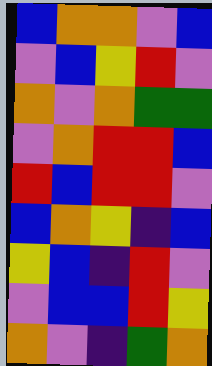[["blue", "orange", "orange", "violet", "blue"], ["violet", "blue", "yellow", "red", "violet"], ["orange", "violet", "orange", "green", "green"], ["violet", "orange", "red", "red", "blue"], ["red", "blue", "red", "red", "violet"], ["blue", "orange", "yellow", "indigo", "blue"], ["yellow", "blue", "indigo", "red", "violet"], ["violet", "blue", "blue", "red", "yellow"], ["orange", "violet", "indigo", "green", "orange"]]